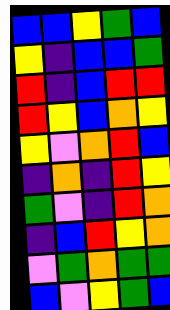[["blue", "blue", "yellow", "green", "blue"], ["yellow", "indigo", "blue", "blue", "green"], ["red", "indigo", "blue", "red", "red"], ["red", "yellow", "blue", "orange", "yellow"], ["yellow", "violet", "orange", "red", "blue"], ["indigo", "orange", "indigo", "red", "yellow"], ["green", "violet", "indigo", "red", "orange"], ["indigo", "blue", "red", "yellow", "orange"], ["violet", "green", "orange", "green", "green"], ["blue", "violet", "yellow", "green", "blue"]]